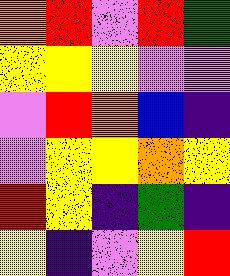[["orange", "red", "violet", "red", "green"], ["yellow", "yellow", "yellow", "violet", "violet"], ["violet", "red", "orange", "blue", "indigo"], ["violet", "yellow", "yellow", "orange", "yellow"], ["red", "yellow", "indigo", "green", "indigo"], ["yellow", "indigo", "violet", "yellow", "red"]]